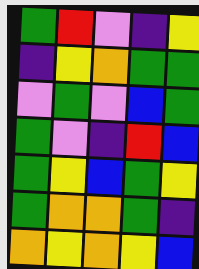[["green", "red", "violet", "indigo", "yellow"], ["indigo", "yellow", "orange", "green", "green"], ["violet", "green", "violet", "blue", "green"], ["green", "violet", "indigo", "red", "blue"], ["green", "yellow", "blue", "green", "yellow"], ["green", "orange", "orange", "green", "indigo"], ["orange", "yellow", "orange", "yellow", "blue"]]